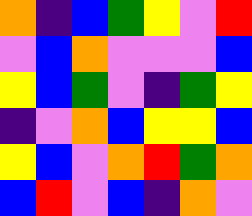[["orange", "indigo", "blue", "green", "yellow", "violet", "red"], ["violet", "blue", "orange", "violet", "violet", "violet", "blue"], ["yellow", "blue", "green", "violet", "indigo", "green", "yellow"], ["indigo", "violet", "orange", "blue", "yellow", "yellow", "blue"], ["yellow", "blue", "violet", "orange", "red", "green", "orange"], ["blue", "red", "violet", "blue", "indigo", "orange", "violet"]]